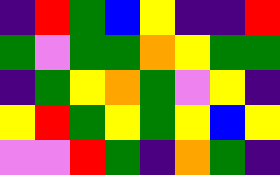[["indigo", "red", "green", "blue", "yellow", "indigo", "indigo", "red"], ["green", "violet", "green", "green", "orange", "yellow", "green", "green"], ["indigo", "green", "yellow", "orange", "green", "violet", "yellow", "indigo"], ["yellow", "red", "green", "yellow", "green", "yellow", "blue", "yellow"], ["violet", "violet", "red", "green", "indigo", "orange", "green", "indigo"]]